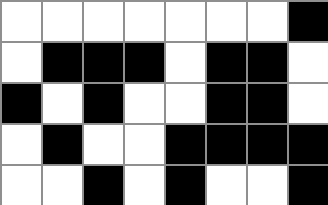[["white", "white", "white", "white", "white", "white", "white", "black"], ["white", "black", "black", "black", "white", "black", "black", "white"], ["black", "white", "black", "white", "white", "black", "black", "white"], ["white", "black", "white", "white", "black", "black", "black", "black"], ["white", "white", "black", "white", "black", "white", "white", "black"]]